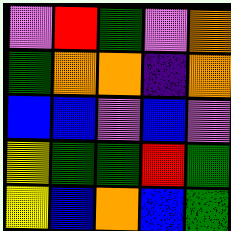[["violet", "red", "green", "violet", "orange"], ["green", "orange", "orange", "indigo", "orange"], ["blue", "blue", "violet", "blue", "violet"], ["yellow", "green", "green", "red", "green"], ["yellow", "blue", "orange", "blue", "green"]]